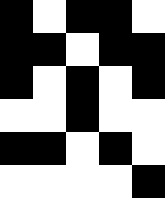[["black", "white", "black", "black", "white"], ["black", "black", "white", "black", "black"], ["black", "white", "black", "white", "black"], ["white", "white", "black", "white", "white"], ["black", "black", "white", "black", "white"], ["white", "white", "white", "white", "black"]]